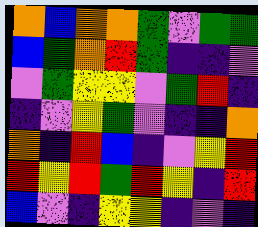[["orange", "blue", "orange", "orange", "green", "violet", "green", "green"], ["blue", "green", "orange", "red", "green", "indigo", "indigo", "violet"], ["violet", "green", "yellow", "yellow", "violet", "green", "red", "indigo"], ["indigo", "violet", "yellow", "green", "violet", "indigo", "indigo", "orange"], ["orange", "indigo", "red", "blue", "indigo", "violet", "yellow", "red"], ["red", "yellow", "red", "green", "red", "yellow", "indigo", "red"], ["blue", "violet", "indigo", "yellow", "yellow", "indigo", "violet", "indigo"]]